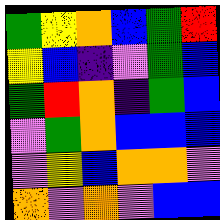[["green", "yellow", "orange", "blue", "green", "red"], ["yellow", "blue", "indigo", "violet", "green", "blue"], ["green", "red", "orange", "indigo", "green", "blue"], ["violet", "green", "orange", "blue", "blue", "blue"], ["violet", "yellow", "blue", "orange", "orange", "violet"], ["orange", "violet", "orange", "violet", "blue", "blue"]]